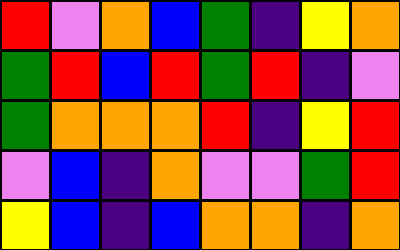[["red", "violet", "orange", "blue", "green", "indigo", "yellow", "orange"], ["green", "red", "blue", "red", "green", "red", "indigo", "violet"], ["green", "orange", "orange", "orange", "red", "indigo", "yellow", "red"], ["violet", "blue", "indigo", "orange", "violet", "violet", "green", "red"], ["yellow", "blue", "indigo", "blue", "orange", "orange", "indigo", "orange"]]